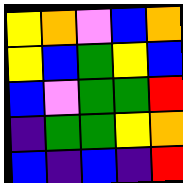[["yellow", "orange", "violet", "blue", "orange"], ["yellow", "blue", "green", "yellow", "blue"], ["blue", "violet", "green", "green", "red"], ["indigo", "green", "green", "yellow", "orange"], ["blue", "indigo", "blue", "indigo", "red"]]